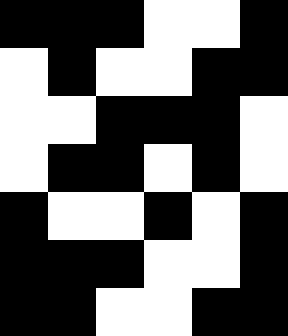[["black", "black", "black", "white", "white", "black"], ["white", "black", "white", "white", "black", "black"], ["white", "white", "black", "black", "black", "white"], ["white", "black", "black", "white", "black", "white"], ["black", "white", "white", "black", "white", "black"], ["black", "black", "black", "white", "white", "black"], ["black", "black", "white", "white", "black", "black"]]